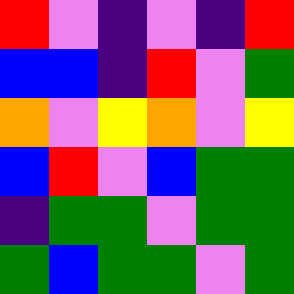[["red", "violet", "indigo", "violet", "indigo", "red"], ["blue", "blue", "indigo", "red", "violet", "green"], ["orange", "violet", "yellow", "orange", "violet", "yellow"], ["blue", "red", "violet", "blue", "green", "green"], ["indigo", "green", "green", "violet", "green", "green"], ["green", "blue", "green", "green", "violet", "green"]]